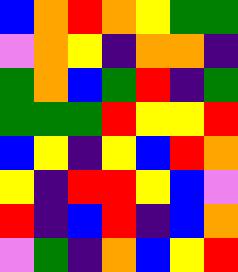[["blue", "orange", "red", "orange", "yellow", "green", "green"], ["violet", "orange", "yellow", "indigo", "orange", "orange", "indigo"], ["green", "orange", "blue", "green", "red", "indigo", "green"], ["green", "green", "green", "red", "yellow", "yellow", "red"], ["blue", "yellow", "indigo", "yellow", "blue", "red", "orange"], ["yellow", "indigo", "red", "red", "yellow", "blue", "violet"], ["red", "indigo", "blue", "red", "indigo", "blue", "orange"], ["violet", "green", "indigo", "orange", "blue", "yellow", "red"]]